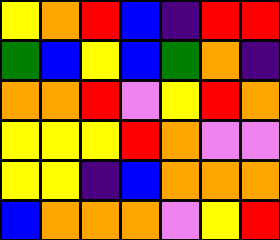[["yellow", "orange", "red", "blue", "indigo", "red", "red"], ["green", "blue", "yellow", "blue", "green", "orange", "indigo"], ["orange", "orange", "red", "violet", "yellow", "red", "orange"], ["yellow", "yellow", "yellow", "red", "orange", "violet", "violet"], ["yellow", "yellow", "indigo", "blue", "orange", "orange", "orange"], ["blue", "orange", "orange", "orange", "violet", "yellow", "red"]]